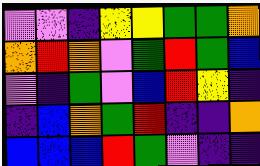[["violet", "violet", "indigo", "yellow", "yellow", "green", "green", "orange"], ["orange", "red", "orange", "violet", "green", "red", "green", "blue"], ["violet", "indigo", "green", "violet", "blue", "red", "yellow", "indigo"], ["indigo", "blue", "orange", "green", "red", "indigo", "indigo", "orange"], ["blue", "blue", "blue", "red", "green", "violet", "indigo", "indigo"]]